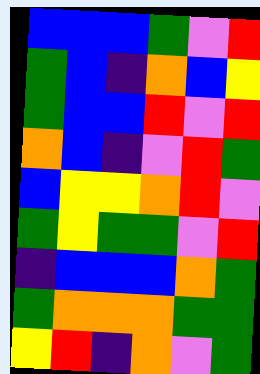[["blue", "blue", "blue", "green", "violet", "red"], ["green", "blue", "indigo", "orange", "blue", "yellow"], ["green", "blue", "blue", "red", "violet", "red"], ["orange", "blue", "indigo", "violet", "red", "green"], ["blue", "yellow", "yellow", "orange", "red", "violet"], ["green", "yellow", "green", "green", "violet", "red"], ["indigo", "blue", "blue", "blue", "orange", "green"], ["green", "orange", "orange", "orange", "green", "green"], ["yellow", "red", "indigo", "orange", "violet", "green"]]